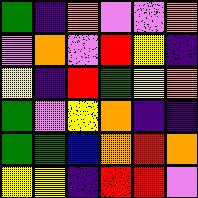[["green", "indigo", "orange", "violet", "violet", "orange"], ["violet", "orange", "violet", "red", "yellow", "indigo"], ["yellow", "indigo", "red", "green", "yellow", "orange"], ["green", "violet", "yellow", "orange", "indigo", "indigo"], ["green", "green", "blue", "orange", "red", "orange"], ["yellow", "yellow", "indigo", "red", "red", "violet"]]